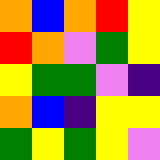[["orange", "blue", "orange", "red", "yellow"], ["red", "orange", "violet", "green", "yellow"], ["yellow", "green", "green", "violet", "indigo"], ["orange", "blue", "indigo", "yellow", "yellow"], ["green", "yellow", "green", "yellow", "violet"]]